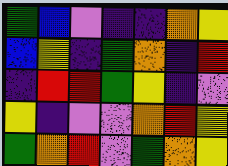[["green", "blue", "violet", "indigo", "indigo", "orange", "yellow"], ["blue", "yellow", "indigo", "green", "orange", "indigo", "red"], ["indigo", "red", "red", "green", "yellow", "indigo", "violet"], ["yellow", "indigo", "violet", "violet", "orange", "red", "yellow"], ["green", "orange", "red", "violet", "green", "orange", "yellow"]]